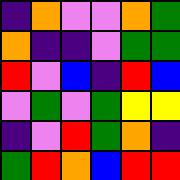[["indigo", "orange", "violet", "violet", "orange", "green"], ["orange", "indigo", "indigo", "violet", "green", "green"], ["red", "violet", "blue", "indigo", "red", "blue"], ["violet", "green", "violet", "green", "yellow", "yellow"], ["indigo", "violet", "red", "green", "orange", "indigo"], ["green", "red", "orange", "blue", "red", "red"]]